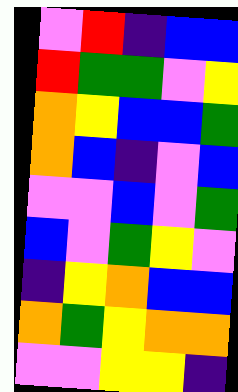[["violet", "red", "indigo", "blue", "blue"], ["red", "green", "green", "violet", "yellow"], ["orange", "yellow", "blue", "blue", "green"], ["orange", "blue", "indigo", "violet", "blue"], ["violet", "violet", "blue", "violet", "green"], ["blue", "violet", "green", "yellow", "violet"], ["indigo", "yellow", "orange", "blue", "blue"], ["orange", "green", "yellow", "orange", "orange"], ["violet", "violet", "yellow", "yellow", "indigo"]]